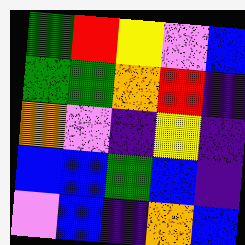[["green", "red", "yellow", "violet", "blue"], ["green", "green", "orange", "red", "indigo"], ["orange", "violet", "indigo", "yellow", "indigo"], ["blue", "blue", "green", "blue", "indigo"], ["violet", "blue", "indigo", "orange", "blue"]]